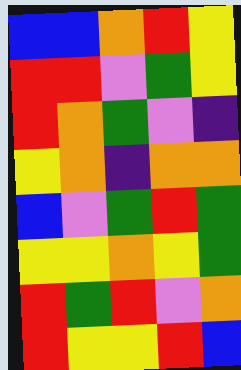[["blue", "blue", "orange", "red", "yellow"], ["red", "red", "violet", "green", "yellow"], ["red", "orange", "green", "violet", "indigo"], ["yellow", "orange", "indigo", "orange", "orange"], ["blue", "violet", "green", "red", "green"], ["yellow", "yellow", "orange", "yellow", "green"], ["red", "green", "red", "violet", "orange"], ["red", "yellow", "yellow", "red", "blue"]]